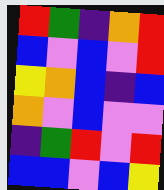[["red", "green", "indigo", "orange", "red"], ["blue", "violet", "blue", "violet", "red"], ["yellow", "orange", "blue", "indigo", "blue"], ["orange", "violet", "blue", "violet", "violet"], ["indigo", "green", "red", "violet", "red"], ["blue", "blue", "violet", "blue", "yellow"]]